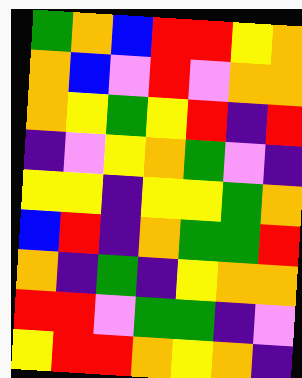[["green", "orange", "blue", "red", "red", "yellow", "orange"], ["orange", "blue", "violet", "red", "violet", "orange", "orange"], ["orange", "yellow", "green", "yellow", "red", "indigo", "red"], ["indigo", "violet", "yellow", "orange", "green", "violet", "indigo"], ["yellow", "yellow", "indigo", "yellow", "yellow", "green", "orange"], ["blue", "red", "indigo", "orange", "green", "green", "red"], ["orange", "indigo", "green", "indigo", "yellow", "orange", "orange"], ["red", "red", "violet", "green", "green", "indigo", "violet"], ["yellow", "red", "red", "orange", "yellow", "orange", "indigo"]]